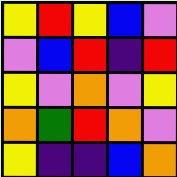[["yellow", "red", "yellow", "blue", "violet"], ["violet", "blue", "red", "indigo", "red"], ["yellow", "violet", "orange", "violet", "yellow"], ["orange", "green", "red", "orange", "violet"], ["yellow", "indigo", "indigo", "blue", "orange"]]